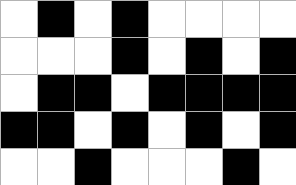[["white", "black", "white", "black", "white", "white", "white", "white"], ["white", "white", "white", "black", "white", "black", "white", "black"], ["white", "black", "black", "white", "black", "black", "black", "black"], ["black", "black", "white", "black", "white", "black", "white", "black"], ["white", "white", "black", "white", "white", "white", "black", "white"]]